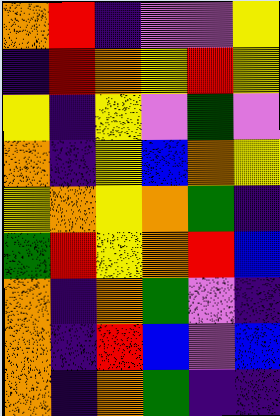[["orange", "red", "indigo", "violet", "violet", "yellow"], ["indigo", "red", "orange", "yellow", "red", "yellow"], ["yellow", "indigo", "yellow", "violet", "green", "violet"], ["orange", "indigo", "yellow", "blue", "orange", "yellow"], ["yellow", "orange", "yellow", "orange", "green", "indigo"], ["green", "red", "yellow", "orange", "red", "blue"], ["orange", "indigo", "orange", "green", "violet", "indigo"], ["orange", "indigo", "red", "blue", "violet", "blue"], ["orange", "indigo", "orange", "green", "indigo", "indigo"]]